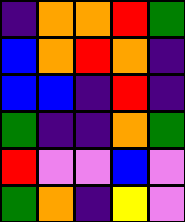[["indigo", "orange", "orange", "red", "green"], ["blue", "orange", "red", "orange", "indigo"], ["blue", "blue", "indigo", "red", "indigo"], ["green", "indigo", "indigo", "orange", "green"], ["red", "violet", "violet", "blue", "violet"], ["green", "orange", "indigo", "yellow", "violet"]]